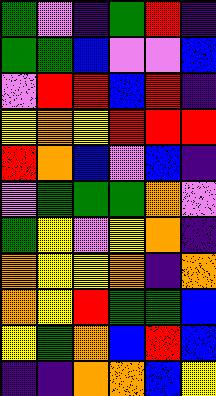[["green", "violet", "indigo", "green", "red", "indigo"], ["green", "green", "blue", "violet", "violet", "blue"], ["violet", "red", "red", "blue", "red", "indigo"], ["yellow", "orange", "yellow", "red", "red", "red"], ["red", "orange", "blue", "violet", "blue", "indigo"], ["violet", "green", "green", "green", "orange", "violet"], ["green", "yellow", "violet", "yellow", "orange", "indigo"], ["orange", "yellow", "yellow", "orange", "indigo", "orange"], ["orange", "yellow", "red", "green", "green", "blue"], ["yellow", "green", "orange", "blue", "red", "blue"], ["indigo", "indigo", "orange", "orange", "blue", "yellow"]]